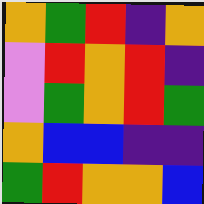[["orange", "green", "red", "indigo", "orange"], ["violet", "red", "orange", "red", "indigo"], ["violet", "green", "orange", "red", "green"], ["orange", "blue", "blue", "indigo", "indigo"], ["green", "red", "orange", "orange", "blue"]]